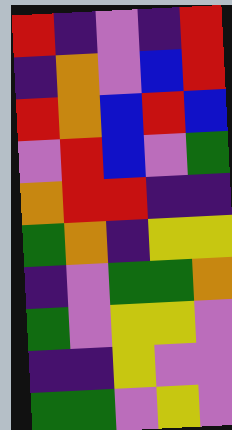[["red", "indigo", "violet", "indigo", "red"], ["indigo", "orange", "violet", "blue", "red"], ["red", "orange", "blue", "red", "blue"], ["violet", "red", "blue", "violet", "green"], ["orange", "red", "red", "indigo", "indigo"], ["green", "orange", "indigo", "yellow", "yellow"], ["indigo", "violet", "green", "green", "orange"], ["green", "violet", "yellow", "yellow", "violet"], ["indigo", "indigo", "yellow", "violet", "violet"], ["green", "green", "violet", "yellow", "violet"]]